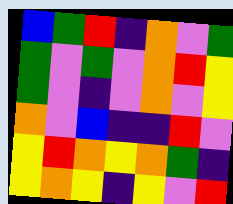[["blue", "green", "red", "indigo", "orange", "violet", "green"], ["green", "violet", "green", "violet", "orange", "red", "yellow"], ["green", "violet", "indigo", "violet", "orange", "violet", "yellow"], ["orange", "violet", "blue", "indigo", "indigo", "red", "violet"], ["yellow", "red", "orange", "yellow", "orange", "green", "indigo"], ["yellow", "orange", "yellow", "indigo", "yellow", "violet", "red"]]